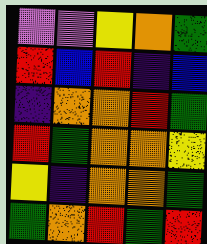[["violet", "violet", "yellow", "orange", "green"], ["red", "blue", "red", "indigo", "blue"], ["indigo", "orange", "orange", "red", "green"], ["red", "green", "orange", "orange", "yellow"], ["yellow", "indigo", "orange", "orange", "green"], ["green", "orange", "red", "green", "red"]]